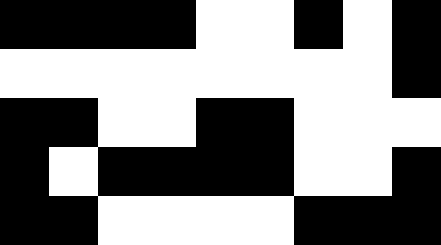[["black", "black", "black", "black", "white", "white", "black", "white", "black"], ["white", "white", "white", "white", "white", "white", "white", "white", "black"], ["black", "black", "white", "white", "black", "black", "white", "white", "white"], ["black", "white", "black", "black", "black", "black", "white", "white", "black"], ["black", "black", "white", "white", "white", "white", "black", "black", "black"]]